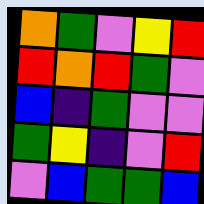[["orange", "green", "violet", "yellow", "red"], ["red", "orange", "red", "green", "violet"], ["blue", "indigo", "green", "violet", "violet"], ["green", "yellow", "indigo", "violet", "red"], ["violet", "blue", "green", "green", "blue"]]